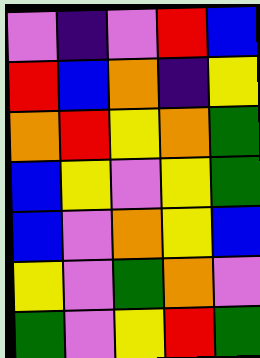[["violet", "indigo", "violet", "red", "blue"], ["red", "blue", "orange", "indigo", "yellow"], ["orange", "red", "yellow", "orange", "green"], ["blue", "yellow", "violet", "yellow", "green"], ["blue", "violet", "orange", "yellow", "blue"], ["yellow", "violet", "green", "orange", "violet"], ["green", "violet", "yellow", "red", "green"]]